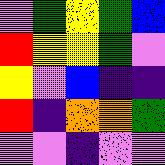[["violet", "green", "yellow", "green", "blue"], ["red", "yellow", "yellow", "green", "violet"], ["yellow", "violet", "blue", "indigo", "indigo"], ["red", "indigo", "orange", "orange", "green"], ["violet", "violet", "indigo", "violet", "violet"]]